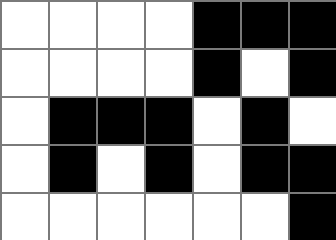[["white", "white", "white", "white", "black", "black", "black"], ["white", "white", "white", "white", "black", "white", "black"], ["white", "black", "black", "black", "white", "black", "white"], ["white", "black", "white", "black", "white", "black", "black"], ["white", "white", "white", "white", "white", "white", "black"]]